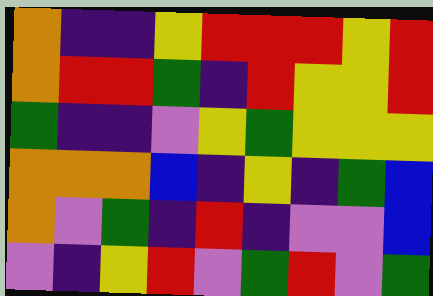[["orange", "indigo", "indigo", "yellow", "red", "red", "red", "yellow", "red"], ["orange", "red", "red", "green", "indigo", "red", "yellow", "yellow", "red"], ["green", "indigo", "indigo", "violet", "yellow", "green", "yellow", "yellow", "yellow"], ["orange", "orange", "orange", "blue", "indigo", "yellow", "indigo", "green", "blue"], ["orange", "violet", "green", "indigo", "red", "indigo", "violet", "violet", "blue"], ["violet", "indigo", "yellow", "red", "violet", "green", "red", "violet", "green"]]